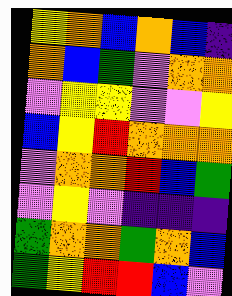[["yellow", "orange", "blue", "orange", "blue", "indigo"], ["orange", "blue", "green", "violet", "orange", "orange"], ["violet", "yellow", "yellow", "violet", "violet", "yellow"], ["blue", "yellow", "red", "orange", "orange", "orange"], ["violet", "orange", "orange", "red", "blue", "green"], ["violet", "yellow", "violet", "indigo", "indigo", "indigo"], ["green", "orange", "orange", "green", "orange", "blue"], ["green", "yellow", "red", "red", "blue", "violet"]]